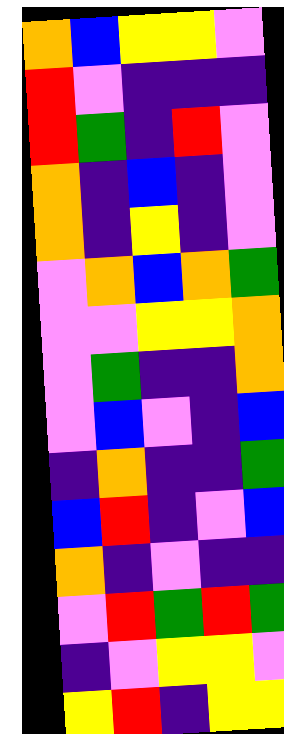[["orange", "blue", "yellow", "yellow", "violet"], ["red", "violet", "indigo", "indigo", "indigo"], ["red", "green", "indigo", "red", "violet"], ["orange", "indigo", "blue", "indigo", "violet"], ["orange", "indigo", "yellow", "indigo", "violet"], ["violet", "orange", "blue", "orange", "green"], ["violet", "violet", "yellow", "yellow", "orange"], ["violet", "green", "indigo", "indigo", "orange"], ["violet", "blue", "violet", "indigo", "blue"], ["indigo", "orange", "indigo", "indigo", "green"], ["blue", "red", "indigo", "violet", "blue"], ["orange", "indigo", "violet", "indigo", "indigo"], ["violet", "red", "green", "red", "green"], ["indigo", "violet", "yellow", "yellow", "violet"], ["yellow", "red", "indigo", "yellow", "yellow"]]